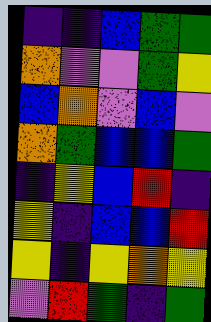[["indigo", "indigo", "blue", "green", "green"], ["orange", "violet", "violet", "green", "yellow"], ["blue", "orange", "violet", "blue", "violet"], ["orange", "green", "blue", "blue", "green"], ["indigo", "yellow", "blue", "red", "indigo"], ["yellow", "indigo", "blue", "blue", "red"], ["yellow", "indigo", "yellow", "orange", "yellow"], ["violet", "red", "green", "indigo", "green"]]